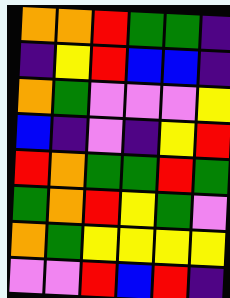[["orange", "orange", "red", "green", "green", "indigo"], ["indigo", "yellow", "red", "blue", "blue", "indigo"], ["orange", "green", "violet", "violet", "violet", "yellow"], ["blue", "indigo", "violet", "indigo", "yellow", "red"], ["red", "orange", "green", "green", "red", "green"], ["green", "orange", "red", "yellow", "green", "violet"], ["orange", "green", "yellow", "yellow", "yellow", "yellow"], ["violet", "violet", "red", "blue", "red", "indigo"]]